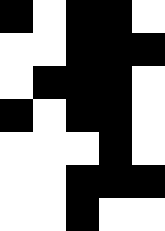[["black", "white", "black", "black", "white"], ["white", "white", "black", "black", "black"], ["white", "black", "black", "black", "white"], ["black", "white", "black", "black", "white"], ["white", "white", "white", "black", "white"], ["white", "white", "black", "black", "black"], ["white", "white", "black", "white", "white"]]